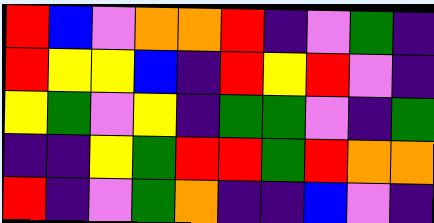[["red", "blue", "violet", "orange", "orange", "red", "indigo", "violet", "green", "indigo"], ["red", "yellow", "yellow", "blue", "indigo", "red", "yellow", "red", "violet", "indigo"], ["yellow", "green", "violet", "yellow", "indigo", "green", "green", "violet", "indigo", "green"], ["indigo", "indigo", "yellow", "green", "red", "red", "green", "red", "orange", "orange"], ["red", "indigo", "violet", "green", "orange", "indigo", "indigo", "blue", "violet", "indigo"]]